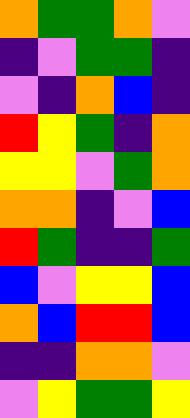[["orange", "green", "green", "orange", "violet"], ["indigo", "violet", "green", "green", "indigo"], ["violet", "indigo", "orange", "blue", "indigo"], ["red", "yellow", "green", "indigo", "orange"], ["yellow", "yellow", "violet", "green", "orange"], ["orange", "orange", "indigo", "violet", "blue"], ["red", "green", "indigo", "indigo", "green"], ["blue", "violet", "yellow", "yellow", "blue"], ["orange", "blue", "red", "red", "blue"], ["indigo", "indigo", "orange", "orange", "violet"], ["violet", "yellow", "green", "green", "yellow"]]